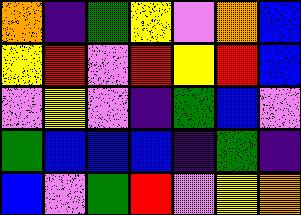[["orange", "indigo", "green", "yellow", "violet", "orange", "blue"], ["yellow", "red", "violet", "red", "yellow", "red", "blue"], ["violet", "yellow", "violet", "indigo", "green", "blue", "violet"], ["green", "blue", "blue", "blue", "indigo", "green", "indigo"], ["blue", "violet", "green", "red", "violet", "yellow", "orange"]]